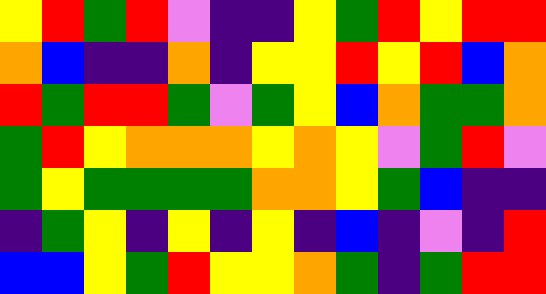[["yellow", "red", "green", "red", "violet", "indigo", "indigo", "yellow", "green", "red", "yellow", "red", "red"], ["orange", "blue", "indigo", "indigo", "orange", "indigo", "yellow", "yellow", "red", "yellow", "red", "blue", "orange"], ["red", "green", "red", "red", "green", "violet", "green", "yellow", "blue", "orange", "green", "green", "orange"], ["green", "red", "yellow", "orange", "orange", "orange", "yellow", "orange", "yellow", "violet", "green", "red", "violet"], ["green", "yellow", "green", "green", "green", "green", "orange", "orange", "yellow", "green", "blue", "indigo", "indigo"], ["indigo", "green", "yellow", "indigo", "yellow", "indigo", "yellow", "indigo", "blue", "indigo", "violet", "indigo", "red"], ["blue", "blue", "yellow", "green", "red", "yellow", "yellow", "orange", "green", "indigo", "green", "red", "red"]]